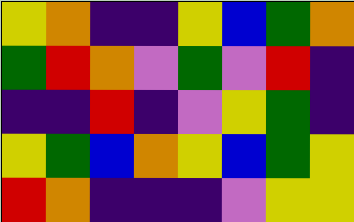[["yellow", "orange", "indigo", "indigo", "yellow", "blue", "green", "orange"], ["green", "red", "orange", "violet", "green", "violet", "red", "indigo"], ["indigo", "indigo", "red", "indigo", "violet", "yellow", "green", "indigo"], ["yellow", "green", "blue", "orange", "yellow", "blue", "green", "yellow"], ["red", "orange", "indigo", "indigo", "indigo", "violet", "yellow", "yellow"]]